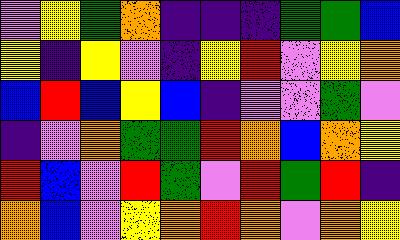[["violet", "yellow", "green", "orange", "indigo", "indigo", "indigo", "green", "green", "blue"], ["yellow", "indigo", "yellow", "violet", "indigo", "yellow", "red", "violet", "yellow", "orange"], ["blue", "red", "blue", "yellow", "blue", "indigo", "violet", "violet", "green", "violet"], ["indigo", "violet", "orange", "green", "green", "red", "orange", "blue", "orange", "yellow"], ["red", "blue", "violet", "red", "green", "violet", "red", "green", "red", "indigo"], ["orange", "blue", "violet", "yellow", "orange", "red", "orange", "violet", "orange", "yellow"]]